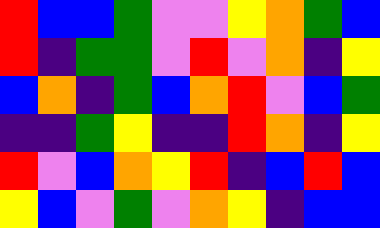[["red", "blue", "blue", "green", "violet", "violet", "yellow", "orange", "green", "blue"], ["red", "indigo", "green", "green", "violet", "red", "violet", "orange", "indigo", "yellow"], ["blue", "orange", "indigo", "green", "blue", "orange", "red", "violet", "blue", "green"], ["indigo", "indigo", "green", "yellow", "indigo", "indigo", "red", "orange", "indigo", "yellow"], ["red", "violet", "blue", "orange", "yellow", "red", "indigo", "blue", "red", "blue"], ["yellow", "blue", "violet", "green", "violet", "orange", "yellow", "indigo", "blue", "blue"]]